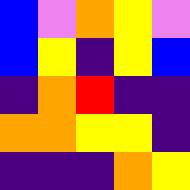[["blue", "violet", "orange", "yellow", "violet"], ["blue", "yellow", "indigo", "yellow", "blue"], ["indigo", "orange", "red", "indigo", "indigo"], ["orange", "orange", "yellow", "yellow", "indigo"], ["indigo", "indigo", "indigo", "orange", "yellow"]]